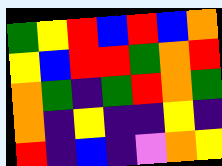[["green", "yellow", "red", "blue", "red", "blue", "orange"], ["yellow", "blue", "red", "red", "green", "orange", "red"], ["orange", "green", "indigo", "green", "red", "orange", "green"], ["orange", "indigo", "yellow", "indigo", "indigo", "yellow", "indigo"], ["red", "indigo", "blue", "indigo", "violet", "orange", "yellow"]]